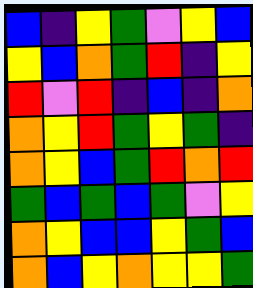[["blue", "indigo", "yellow", "green", "violet", "yellow", "blue"], ["yellow", "blue", "orange", "green", "red", "indigo", "yellow"], ["red", "violet", "red", "indigo", "blue", "indigo", "orange"], ["orange", "yellow", "red", "green", "yellow", "green", "indigo"], ["orange", "yellow", "blue", "green", "red", "orange", "red"], ["green", "blue", "green", "blue", "green", "violet", "yellow"], ["orange", "yellow", "blue", "blue", "yellow", "green", "blue"], ["orange", "blue", "yellow", "orange", "yellow", "yellow", "green"]]